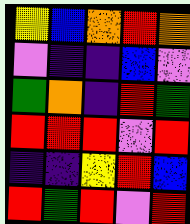[["yellow", "blue", "orange", "red", "orange"], ["violet", "indigo", "indigo", "blue", "violet"], ["green", "orange", "indigo", "red", "green"], ["red", "red", "red", "violet", "red"], ["indigo", "indigo", "yellow", "red", "blue"], ["red", "green", "red", "violet", "red"]]